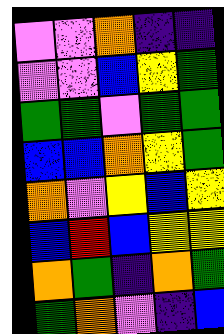[["violet", "violet", "orange", "indigo", "indigo"], ["violet", "violet", "blue", "yellow", "green"], ["green", "green", "violet", "green", "green"], ["blue", "blue", "orange", "yellow", "green"], ["orange", "violet", "yellow", "blue", "yellow"], ["blue", "red", "blue", "yellow", "yellow"], ["orange", "green", "indigo", "orange", "green"], ["green", "orange", "violet", "indigo", "blue"]]